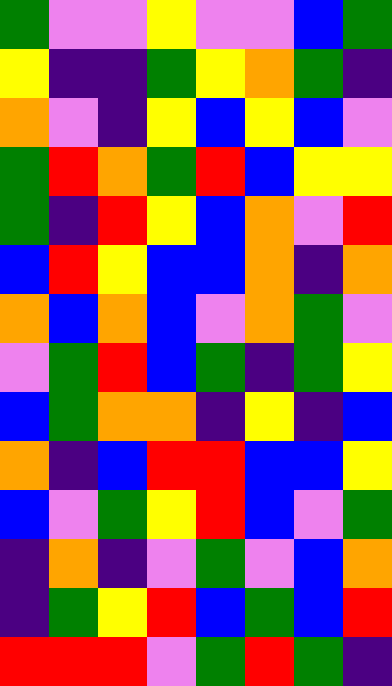[["green", "violet", "violet", "yellow", "violet", "violet", "blue", "green"], ["yellow", "indigo", "indigo", "green", "yellow", "orange", "green", "indigo"], ["orange", "violet", "indigo", "yellow", "blue", "yellow", "blue", "violet"], ["green", "red", "orange", "green", "red", "blue", "yellow", "yellow"], ["green", "indigo", "red", "yellow", "blue", "orange", "violet", "red"], ["blue", "red", "yellow", "blue", "blue", "orange", "indigo", "orange"], ["orange", "blue", "orange", "blue", "violet", "orange", "green", "violet"], ["violet", "green", "red", "blue", "green", "indigo", "green", "yellow"], ["blue", "green", "orange", "orange", "indigo", "yellow", "indigo", "blue"], ["orange", "indigo", "blue", "red", "red", "blue", "blue", "yellow"], ["blue", "violet", "green", "yellow", "red", "blue", "violet", "green"], ["indigo", "orange", "indigo", "violet", "green", "violet", "blue", "orange"], ["indigo", "green", "yellow", "red", "blue", "green", "blue", "red"], ["red", "red", "red", "violet", "green", "red", "green", "indigo"]]